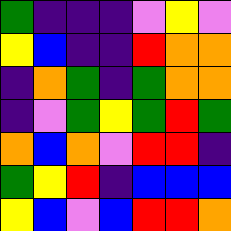[["green", "indigo", "indigo", "indigo", "violet", "yellow", "violet"], ["yellow", "blue", "indigo", "indigo", "red", "orange", "orange"], ["indigo", "orange", "green", "indigo", "green", "orange", "orange"], ["indigo", "violet", "green", "yellow", "green", "red", "green"], ["orange", "blue", "orange", "violet", "red", "red", "indigo"], ["green", "yellow", "red", "indigo", "blue", "blue", "blue"], ["yellow", "blue", "violet", "blue", "red", "red", "orange"]]